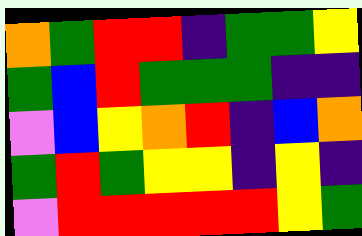[["orange", "green", "red", "red", "indigo", "green", "green", "yellow"], ["green", "blue", "red", "green", "green", "green", "indigo", "indigo"], ["violet", "blue", "yellow", "orange", "red", "indigo", "blue", "orange"], ["green", "red", "green", "yellow", "yellow", "indigo", "yellow", "indigo"], ["violet", "red", "red", "red", "red", "red", "yellow", "green"]]